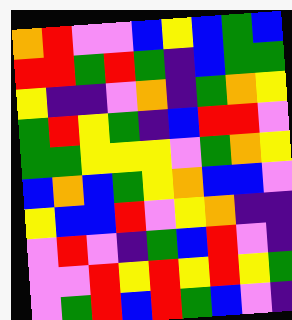[["orange", "red", "violet", "violet", "blue", "yellow", "blue", "green", "blue"], ["red", "red", "green", "red", "green", "indigo", "blue", "green", "green"], ["yellow", "indigo", "indigo", "violet", "orange", "indigo", "green", "orange", "yellow"], ["green", "red", "yellow", "green", "indigo", "blue", "red", "red", "violet"], ["green", "green", "yellow", "yellow", "yellow", "violet", "green", "orange", "yellow"], ["blue", "orange", "blue", "green", "yellow", "orange", "blue", "blue", "violet"], ["yellow", "blue", "blue", "red", "violet", "yellow", "orange", "indigo", "indigo"], ["violet", "red", "violet", "indigo", "green", "blue", "red", "violet", "indigo"], ["violet", "violet", "red", "yellow", "red", "yellow", "red", "yellow", "green"], ["violet", "green", "red", "blue", "red", "green", "blue", "violet", "indigo"]]